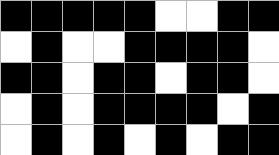[["black", "black", "black", "black", "black", "white", "white", "black", "black"], ["white", "black", "white", "white", "black", "black", "black", "black", "white"], ["black", "black", "white", "black", "black", "white", "black", "black", "white"], ["white", "black", "white", "black", "black", "black", "black", "white", "black"], ["white", "black", "white", "black", "white", "black", "white", "black", "black"]]